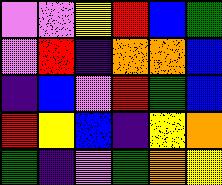[["violet", "violet", "yellow", "red", "blue", "green"], ["violet", "red", "indigo", "orange", "orange", "blue"], ["indigo", "blue", "violet", "red", "green", "blue"], ["red", "yellow", "blue", "indigo", "yellow", "orange"], ["green", "indigo", "violet", "green", "orange", "yellow"]]